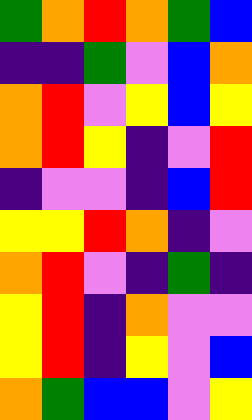[["green", "orange", "red", "orange", "green", "blue"], ["indigo", "indigo", "green", "violet", "blue", "orange"], ["orange", "red", "violet", "yellow", "blue", "yellow"], ["orange", "red", "yellow", "indigo", "violet", "red"], ["indigo", "violet", "violet", "indigo", "blue", "red"], ["yellow", "yellow", "red", "orange", "indigo", "violet"], ["orange", "red", "violet", "indigo", "green", "indigo"], ["yellow", "red", "indigo", "orange", "violet", "violet"], ["yellow", "red", "indigo", "yellow", "violet", "blue"], ["orange", "green", "blue", "blue", "violet", "yellow"]]